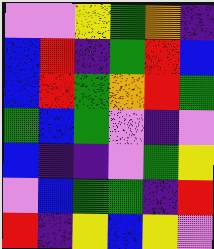[["violet", "violet", "yellow", "green", "orange", "indigo"], ["blue", "red", "indigo", "green", "red", "blue"], ["blue", "red", "green", "orange", "red", "green"], ["green", "blue", "green", "violet", "indigo", "violet"], ["blue", "indigo", "indigo", "violet", "green", "yellow"], ["violet", "blue", "green", "green", "indigo", "red"], ["red", "indigo", "yellow", "blue", "yellow", "violet"]]